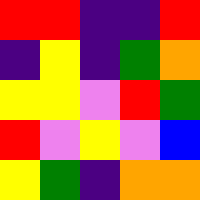[["red", "red", "indigo", "indigo", "red"], ["indigo", "yellow", "indigo", "green", "orange"], ["yellow", "yellow", "violet", "red", "green"], ["red", "violet", "yellow", "violet", "blue"], ["yellow", "green", "indigo", "orange", "orange"]]